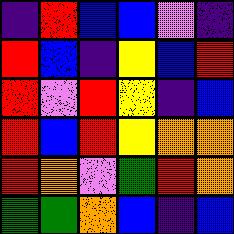[["indigo", "red", "blue", "blue", "violet", "indigo"], ["red", "blue", "indigo", "yellow", "blue", "red"], ["red", "violet", "red", "yellow", "indigo", "blue"], ["red", "blue", "red", "yellow", "orange", "orange"], ["red", "orange", "violet", "green", "red", "orange"], ["green", "green", "orange", "blue", "indigo", "blue"]]